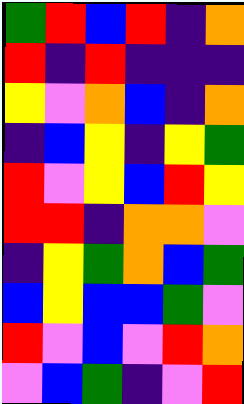[["green", "red", "blue", "red", "indigo", "orange"], ["red", "indigo", "red", "indigo", "indigo", "indigo"], ["yellow", "violet", "orange", "blue", "indigo", "orange"], ["indigo", "blue", "yellow", "indigo", "yellow", "green"], ["red", "violet", "yellow", "blue", "red", "yellow"], ["red", "red", "indigo", "orange", "orange", "violet"], ["indigo", "yellow", "green", "orange", "blue", "green"], ["blue", "yellow", "blue", "blue", "green", "violet"], ["red", "violet", "blue", "violet", "red", "orange"], ["violet", "blue", "green", "indigo", "violet", "red"]]